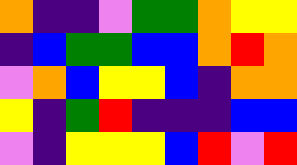[["orange", "indigo", "indigo", "violet", "green", "green", "orange", "yellow", "yellow"], ["indigo", "blue", "green", "green", "blue", "blue", "orange", "red", "orange"], ["violet", "orange", "blue", "yellow", "yellow", "blue", "indigo", "orange", "orange"], ["yellow", "indigo", "green", "red", "indigo", "indigo", "indigo", "blue", "blue"], ["violet", "indigo", "yellow", "yellow", "yellow", "blue", "red", "violet", "red"]]